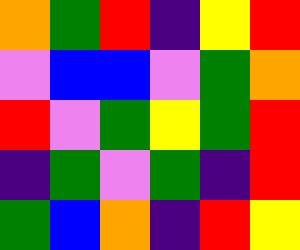[["orange", "green", "red", "indigo", "yellow", "red"], ["violet", "blue", "blue", "violet", "green", "orange"], ["red", "violet", "green", "yellow", "green", "red"], ["indigo", "green", "violet", "green", "indigo", "red"], ["green", "blue", "orange", "indigo", "red", "yellow"]]